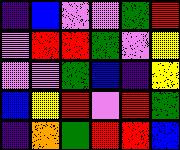[["indigo", "blue", "violet", "violet", "green", "red"], ["violet", "red", "red", "green", "violet", "yellow"], ["violet", "violet", "green", "blue", "indigo", "yellow"], ["blue", "yellow", "red", "violet", "red", "green"], ["indigo", "orange", "green", "red", "red", "blue"]]